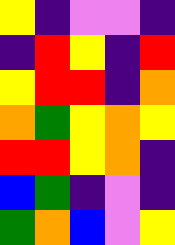[["yellow", "indigo", "violet", "violet", "indigo"], ["indigo", "red", "yellow", "indigo", "red"], ["yellow", "red", "red", "indigo", "orange"], ["orange", "green", "yellow", "orange", "yellow"], ["red", "red", "yellow", "orange", "indigo"], ["blue", "green", "indigo", "violet", "indigo"], ["green", "orange", "blue", "violet", "yellow"]]